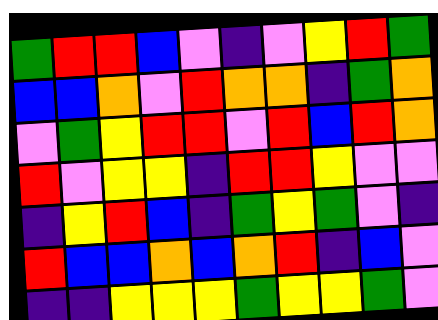[["green", "red", "red", "blue", "violet", "indigo", "violet", "yellow", "red", "green"], ["blue", "blue", "orange", "violet", "red", "orange", "orange", "indigo", "green", "orange"], ["violet", "green", "yellow", "red", "red", "violet", "red", "blue", "red", "orange"], ["red", "violet", "yellow", "yellow", "indigo", "red", "red", "yellow", "violet", "violet"], ["indigo", "yellow", "red", "blue", "indigo", "green", "yellow", "green", "violet", "indigo"], ["red", "blue", "blue", "orange", "blue", "orange", "red", "indigo", "blue", "violet"], ["indigo", "indigo", "yellow", "yellow", "yellow", "green", "yellow", "yellow", "green", "violet"]]